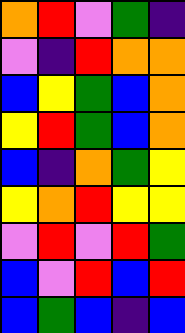[["orange", "red", "violet", "green", "indigo"], ["violet", "indigo", "red", "orange", "orange"], ["blue", "yellow", "green", "blue", "orange"], ["yellow", "red", "green", "blue", "orange"], ["blue", "indigo", "orange", "green", "yellow"], ["yellow", "orange", "red", "yellow", "yellow"], ["violet", "red", "violet", "red", "green"], ["blue", "violet", "red", "blue", "red"], ["blue", "green", "blue", "indigo", "blue"]]